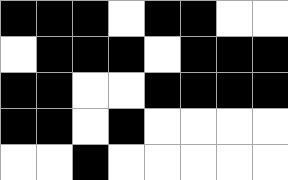[["black", "black", "black", "white", "black", "black", "white", "white"], ["white", "black", "black", "black", "white", "black", "black", "black"], ["black", "black", "white", "white", "black", "black", "black", "black"], ["black", "black", "white", "black", "white", "white", "white", "white"], ["white", "white", "black", "white", "white", "white", "white", "white"]]